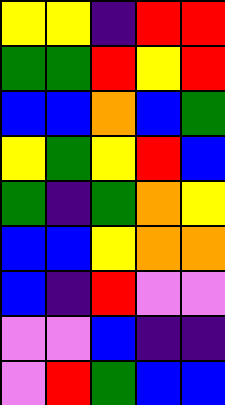[["yellow", "yellow", "indigo", "red", "red"], ["green", "green", "red", "yellow", "red"], ["blue", "blue", "orange", "blue", "green"], ["yellow", "green", "yellow", "red", "blue"], ["green", "indigo", "green", "orange", "yellow"], ["blue", "blue", "yellow", "orange", "orange"], ["blue", "indigo", "red", "violet", "violet"], ["violet", "violet", "blue", "indigo", "indigo"], ["violet", "red", "green", "blue", "blue"]]